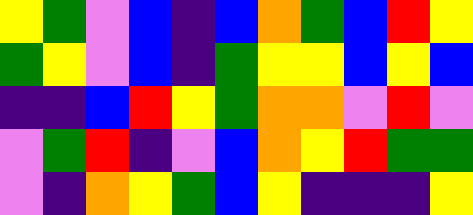[["yellow", "green", "violet", "blue", "indigo", "blue", "orange", "green", "blue", "red", "yellow"], ["green", "yellow", "violet", "blue", "indigo", "green", "yellow", "yellow", "blue", "yellow", "blue"], ["indigo", "indigo", "blue", "red", "yellow", "green", "orange", "orange", "violet", "red", "violet"], ["violet", "green", "red", "indigo", "violet", "blue", "orange", "yellow", "red", "green", "green"], ["violet", "indigo", "orange", "yellow", "green", "blue", "yellow", "indigo", "indigo", "indigo", "yellow"]]